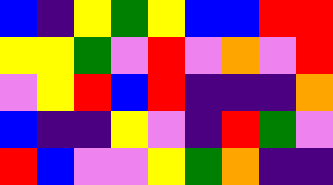[["blue", "indigo", "yellow", "green", "yellow", "blue", "blue", "red", "red"], ["yellow", "yellow", "green", "violet", "red", "violet", "orange", "violet", "red"], ["violet", "yellow", "red", "blue", "red", "indigo", "indigo", "indigo", "orange"], ["blue", "indigo", "indigo", "yellow", "violet", "indigo", "red", "green", "violet"], ["red", "blue", "violet", "violet", "yellow", "green", "orange", "indigo", "indigo"]]